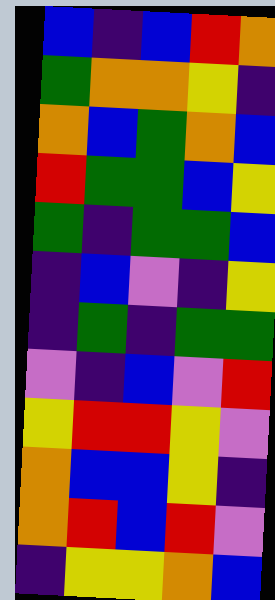[["blue", "indigo", "blue", "red", "orange"], ["green", "orange", "orange", "yellow", "indigo"], ["orange", "blue", "green", "orange", "blue"], ["red", "green", "green", "blue", "yellow"], ["green", "indigo", "green", "green", "blue"], ["indigo", "blue", "violet", "indigo", "yellow"], ["indigo", "green", "indigo", "green", "green"], ["violet", "indigo", "blue", "violet", "red"], ["yellow", "red", "red", "yellow", "violet"], ["orange", "blue", "blue", "yellow", "indigo"], ["orange", "red", "blue", "red", "violet"], ["indigo", "yellow", "yellow", "orange", "blue"]]